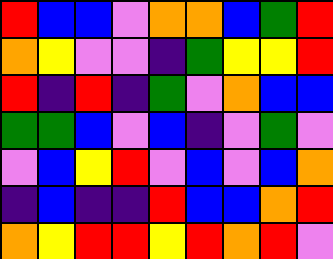[["red", "blue", "blue", "violet", "orange", "orange", "blue", "green", "red"], ["orange", "yellow", "violet", "violet", "indigo", "green", "yellow", "yellow", "red"], ["red", "indigo", "red", "indigo", "green", "violet", "orange", "blue", "blue"], ["green", "green", "blue", "violet", "blue", "indigo", "violet", "green", "violet"], ["violet", "blue", "yellow", "red", "violet", "blue", "violet", "blue", "orange"], ["indigo", "blue", "indigo", "indigo", "red", "blue", "blue", "orange", "red"], ["orange", "yellow", "red", "red", "yellow", "red", "orange", "red", "violet"]]